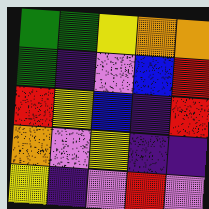[["green", "green", "yellow", "orange", "orange"], ["green", "indigo", "violet", "blue", "red"], ["red", "yellow", "blue", "indigo", "red"], ["orange", "violet", "yellow", "indigo", "indigo"], ["yellow", "indigo", "violet", "red", "violet"]]